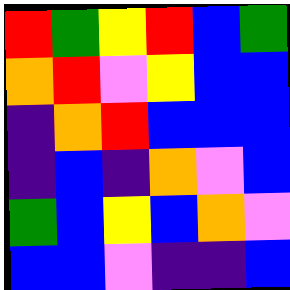[["red", "green", "yellow", "red", "blue", "green"], ["orange", "red", "violet", "yellow", "blue", "blue"], ["indigo", "orange", "red", "blue", "blue", "blue"], ["indigo", "blue", "indigo", "orange", "violet", "blue"], ["green", "blue", "yellow", "blue", "orange", "violet"], ["blue", "blue", "violet", "indigo", "indigo", "blue"]]